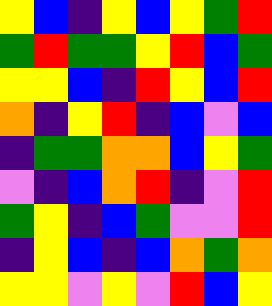[["yellow", "blue", "indigo", "yellow", "blue", "yellow", "green", "red"], ["green", "red", "green", "green", "yellow", "red", "blue", "green"], ["yellow", "yellow", "blue", "indigo", "red", "yellow", "blue", "red"], ["orange", "indigo", "yellow", "red", "indigo", "blue", "violet", "blue"], ["indigo", "green", "green", "orange", "orange", "blue", "yellow", "green"], ["violet", "indigo", "blue", "orange", "red", "indigo", "violet", "red"], ["green", "yellow", "indigo", "blue", "green", "violet", "violet", "red"], ["indigo", "yellow", "blue", "indigo", "blue", "orange", "green", "orange"], ["yellow", "yellow", "violet", "yellow", "violet", "red", "blue", "yellow"]]